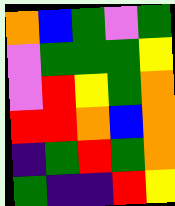[["orange", "blue", "green", "violet", "green"], ["violet", "green", "green", "green", "yellow"], ["violet", "red", "yellow", "green", "orange"], ["red", "red", "orange", "blue", "orange"], ["indigo", "green", "red", "green", "orange"], ["green", "indigo", "indigo", "red", "yellow"]]